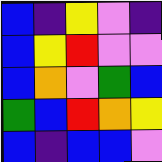[["blue", "indigo", "yellow", "violet", "indigo"], ["blue", "yellow", "red", "violet", "violet"], ["blue", "orange", "violet", "green", "blue"], ["green", "blue", "red", "orange", "yellow"], ["blue", "indigo", "blue", "blue", "violet"]]